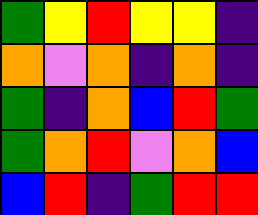[["green", "yellow", "red", "yellow", "yellow", "indigo"], ["orange", "violet", "orange", "indigo", "orange", "indigo"], ["green", "indigo", "orange", "blue", "red", "green"], ["green", "orange", "red", "violet", "orange", "blue"], ["blue", "red", "indigo", "green", "red", "red"]]